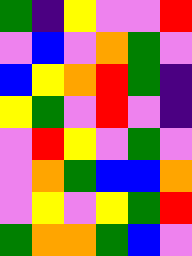[["green", "indigo", "yellow", "violet", "violet", "red"], ["violet", "blue", "violet", "orange", "green", "violet"], ["blue", "yellow", "orange", "red", "green", "indigo"], ["yellow", "green", "violet", "red", "violet", "indigo"], ["violet", "red", "yellow", "violet", "green", "violet"], ["violet", "orange", "green", "blue", "blue", "orange"], ["violet", "yellow", "violet", "yellow", "green", "red"], ["green", "orange", "orange", "green", "blue", "violet"]]